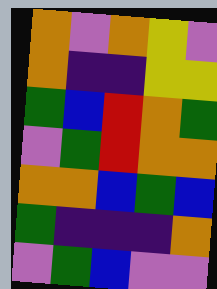[["orange", "violet", "orange", "yellow", "violet"], ["orange", "indigo", "indigo", "yellow", "yellow"], ["green", "blue", "red", "orange", "green"], ["violet", "green", "red", "orange", "orange"], ["orange", "orange", "blue", "green", "blue"], ["green", "indigo", "indigo", "indigo", "orange"], ["violet", "green", "blue", "violet", "violet"]]